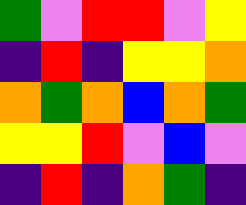[["green", "violet", "red", "red", "violet", "yellow"], ["indigo", "red", "indigo", "yellow", "yellow", "orange"], ["orange", "green", "orange", "blue", "orange", "green"], ["yellow", "yellow", "red", "violet", "blue", "violet"], ["indigo", "red", "indigo", "orange", "green", "indigo"]]